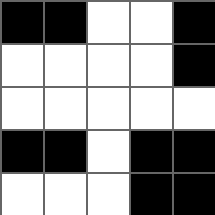[["black", "black", "white", "white", "black"], ["white", "white", "white", "white", "black"], ["white", "white", "white", "white", "white"], ["black", "black", "white", "black", "black"], ["white", "white", "white", "black", "black"]]